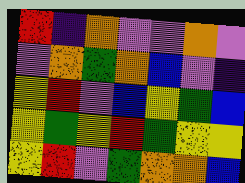[["red", "indigo", "orange", "violet", "violet", "orange", "violet"], ["violet", "orange", "green", "orange", "blue", "violet", "indigo"], ["yellow", "red", "violet", "blue", "yellow", "green", "blue"], ["yellow", "green", "yellow", "red", "green", "yellow", "yellow"], ["yellow", "red", "violet", "green", "orange", "orange", "blue"]]